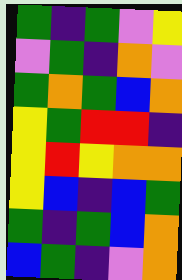[["green", "indigo", "green", "violet", "yellow"], ["violet", "green", "indigo", "orange", "violet"], ["green", "orange", "green", "blue", "orange"], ["yellow", "green", "red", "red", "indigo"], ["yellow", "red", "yellow", "orange", "orange"], ["yellow", "blue", "indigo", "blue", "green"], ["green", "indigo", "green", "blue", "orange"], ["blue", "green", "indigo", "violet", "orange"]]